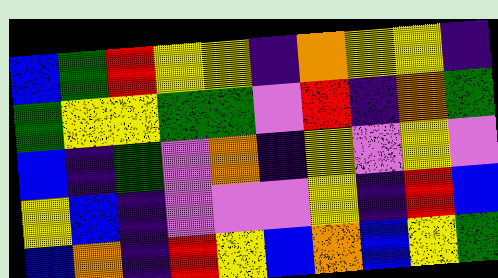[["blue", "green", "red", "yellow", "yellow", "indigo", "orange", "yellow", "yellow", "indigo"], ["green", "yellow", "yellow", "green", "green", "violet", "red", "indigo", "orange", "green"], ["blue", "indigo", "green", "violet", "orange", "indigo", "yellow", "violet", "yellow", "violet"], ["yellow", "blue", "indigo", "violet", "violet", "violet", "yellow", "indigo", "red", "blue"], ["blue", "orange", "indigo", "red", "yellow", "blue", "orange", "blue", "yellow", "green"]]